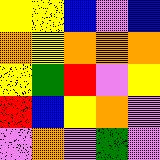[["yellow", "yellow", "blue", "violet", "blue"], ["orange", "yellow", "orange", "orange", "orange"], ["yellow", "green", "red", "violet", "yellow"], ["red", "blue", "yellow", "orange", "violet"], ["violet", "orange", "violet", "green", "violet"]]